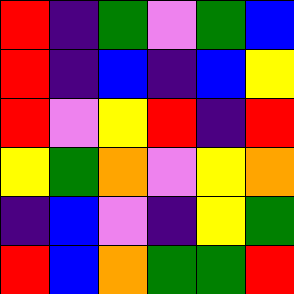[["red", "indigo", "green", "violet", "green", "blue"], ["red", "indigo", "blue", "indigo", "blue", "yellow"], ["red", "violet", "yellow", "red", "indigo", "red"], ["yellow", "green", "orange", "violet", "yellow", "orange"], ["indigo", "blue", "violet", "indigo", "yellow", "green"], ["red", "blue", "orange", "green", "green", "red"]]